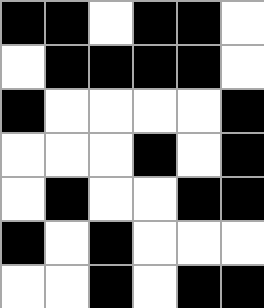[["black", "black", "white", "black", "black", "white"], ["white", "black", "black", "black", "black", "white"], ["black", "white", "white", "white", "white", "black"], ["white", "white", "white", "black", "white", "black"], ["white", "black", "white", "white", "black", "black"], ["black", "white", "black", "white", "white", "white"], ["white", "white", "black", "white", "black", "black"]]